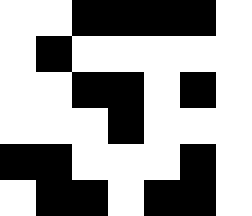[["white", "white", "black", "black", "black", "black", "white"], ["white", "black", "white", "white", "white", "white", "white"], ["white", "white", "black", "black", "white", "black", "white"], ["white", "white", "white", "black", "white", "white", "white"], ["black", "black", "white", "white", "white", "black", "white"], ["white", "black", "black", "white", "black", "black", "white"]]